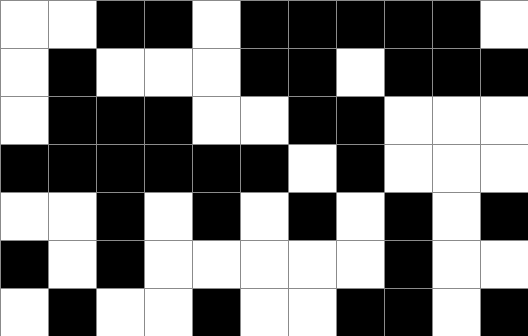[["white", "white", "black", "black", "white", "black", "black", "black", "black", "black", "white"], ["white", "black", "white", "white", "white", "black", "black", "white", "black", "black", "black"], ["white", "black", "black", "black", "white", "white", "black", "black", "white", "white", "white"], ["black", "black", "black", "black", "black", "black", "white", "black", "white", "white", "white"], ["white", "white", "black", "white", "black", "white", "black", "white", "black", "white", "black"], ["black", "white", "black", "white", "white", "white", "white", "white", "black", "white", "white"], ["white", "black", "white", "white", "black", "white", "white", "black", "black", "white", "black"]]